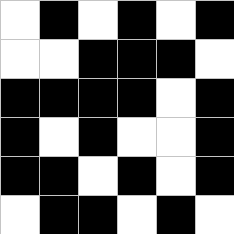[["white", "black", "white", "black", "white", "black"], ["white", "white", "black", "black", "black", "white"], ["black", "black", "black", "black", "white", "black"], ["black", "white", "black", "white", "white", "black"], ["black", "black", "white", "black", "white", "black"], ["white", "black", "black", "white", "black", "white"]]